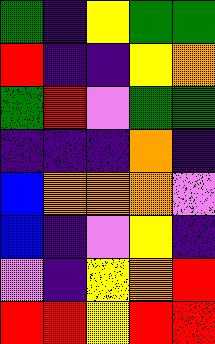[["green", "indigo", "yellow", "green", "green"], ["red", "indigo", "indigo", "yellow", "orange"], ["green", "red", "violet", "green", "green"], ["indigo", "indigo", "indigo", "orange", "indigo"], ["blue", "orange", "orange", "orange", "violet"], ["blue", "indigo", "violet", "yellow", "indigo"], ["violet", "indigo", "yellow", "orange", "red"], ["red", "red", "yellow", "red", "red"]]